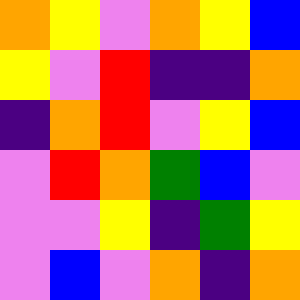[["orange", "yellow", "violet", "orange", "yellow", "blue"], ["yellow", "violet", "red", "indigo", "indigo", "orange"], ["indigo", "orange", "red", "violet", "yellow", "blue"], ["violet", "red", "orange", "green", "blue", "violet"], ["violet", "violet", "yellow", "indigo", "green", "yellow"], ["violet", "blue", "violet", "orange", "indigo", "orange"]]